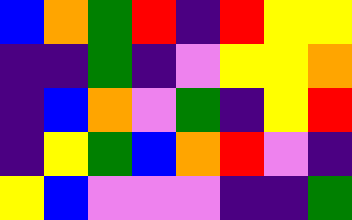[["blue", "orange", "green", "red", "indigo", "red", "yellow", "yellow"], ["indigo", "indigo", "green", "indigo", "violet", "yellow", "yellow", "orange"], ["indigo", "blue", "orange", "violet", "green", "indigo", "yellow", "red"], ["indigo", "yellow", "green", "blue", "orange", "red", "violet", "indigo"], ["yellow", "blue", "violet", "violet", "violet", "indigo", "indigo", "green"]]